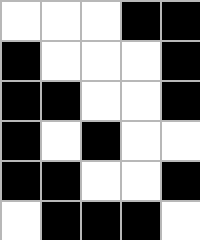[["white", "white", "white", "black", "black"], ["black", "white", "white", "white", "black"], ["black", "black", "white", "white", "black"], ["black", "white", "black", "white", "white"], ["black", "black", "white", "white", "black"], ["white", "black", "black", "black", "white"]]